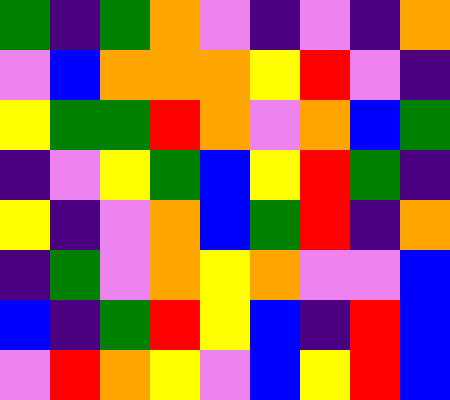[["green", "indigo", "green", "orange", "violet", "indigo", "violet", "indigo", "orange"], ["violet", "blue", "orange", "orange", "orange", "yellow", "red", "violet", "indigo"], ["yellow", "green", "green", "red", "orange", "violet", "orange", "blue", "green"], ["indigo", "violet", "yellow", "green", "blue", "yellow", "red", "green", "indigo"], ["yellow", "indigo", "violet", "orange", "blue", "green", "red", "indigo", "orange"], ["indigo", "green", "violet", "orange", "yellow", "orange", "violet", "violet", "blue"], ["blue", "indigo", "green", "red", "yellow", "blue", "indigo", "red", "blue"], ["violet", "red", "orange", "yellow", "violet", "blue", "yellow", "red", "blue"]]